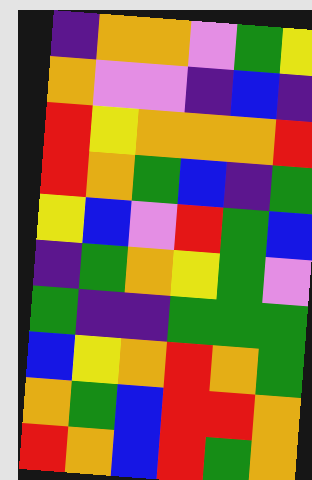[["indigo", "orange", "orange", "violet", "green", "yellow"], ["orange", "violet", "violet", "indigo", "blue", "indigo"], ["red", "yellow", "orange", "orange", "orange", "red"], ["red", "orange", "green", "blue", "indigo", "green"], ["yellow", "blue", "violet", "red", "green", "blue"], ["indigo", "green", "orange", "yellow", "green", "violet"], ["green", "indigo", "indigo", "green", "green", "green"], ["blue", "yellow", "orange", "red", "orange", "green"], ["orange", "green", "blue", "red", "red", "orange"], ["red", "orange", "blue", "red", "green", "orange"]]